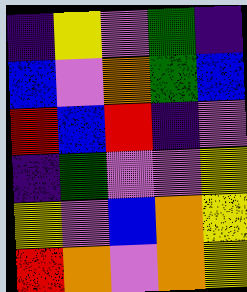[["indigo", "yellow", "violet", "green", "indigo"], ["blue", "violet", "orange", "green", "blue"], ["red", "blue", "red", "indigo", "violet"], ["indigo", "green", "violet", "violet", "yellow"], ["yellow", "violet", "blue", "orange", "yellow"], ["red", "orange", "violet", "orange", "yellow"]]